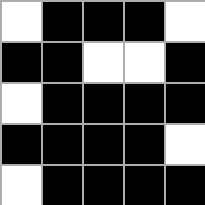[["white", "black", "black", "black", "white"], ["black", "black", "white", "white", "black"], ["white", "black", "black", "black", "black"], ["black", "black", "black", "black", "white"], ["white", "black", "black", "black", "black"]]